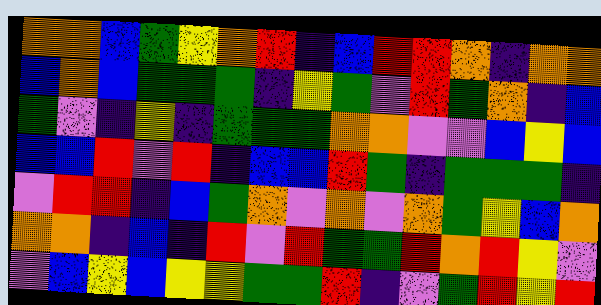[["orange", "orange", "blue", "green", "yellow", "orange", "red", "indigo", "blue", "red", "red", "orange", "indigo", "orange", "orange"], ["blue", "orange", "blue", "green", "green", "green", "indigo", "yellow", "green", "violet", "red", "green", "orange", "indigo", "blue"], ["green", "violet", "indigo", "yellow", "indigo", "green", "green", "green", "orange", "orange", "violet", "violet", "blue", "yellow", "blue"], ["blue", "blue", "red", "violet", "red", "indigo", "blue", "blue", "red", "green", "indigo", "green", "green", "green", "indigo"], ["violet", "red", "red", "indigo", "blue", "green", "orange", "violet", "orange", "violet", "orange", "green", "yellow", "blue", "orange"], ["orange", "orange", "indigo", "blue", "indigo", "red", "violet", "red", "green", "green", "red", "orange", "red", "yellow", "violet"], ["violet", "blue", "yellow", "blue", "yellow", "yellow", "green", "green", "red", "indigo", "violet", "green", "red", "yellow", "red"]]